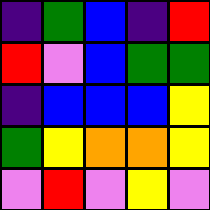[["indigo", "green", "blue", "indigo", "red"], ["red", "violet", "blue", "green", "green"], ["indigo", "blue", "blue", "blue", "yellow"], ["green", "yellow", "orange", "orange", "yellow"], ["violet", "red", "violet", "yellow", "violet"]]